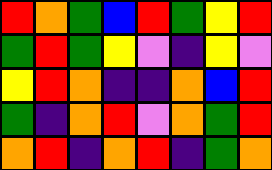[["red", "orange", "green", "blue", "red", "green", "yellow", "red"], ["green", "red", "green", "yellow", "violet", "indigo", "yellow", "violet"], ["yellow", "red", "orange", "indigo", "indigo", "orange", "blue", "red"], ["green", "indigo", "orange", "red", "violet", "orange", "green", "red"], ["orange", "red", "indigo", "orange", "red", "indigo", "green", "orange"]]